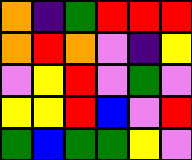[["orange", "indigo", "green", "red", "red", "red"], ["orange", "red", "orange", "violet", "indigo", "yellow"], ["violet", "yellow", "red", "violet", "green", "violet"], ["yellow", "yellow", "red", "blue", "violet", "red"], ["green", "blue", "green", "green", "yellow", "violet"]]